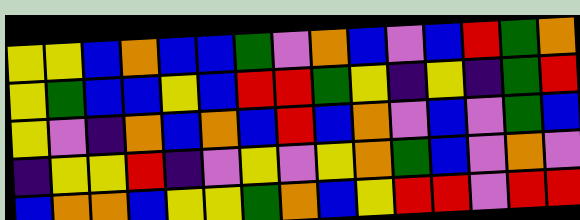[["yellow", "yellow", "blue", "orange", "blue", "blue", "green", "violet", "orange", "blue", "violet", "blue", "red", "green", "orange"], ["yellow", "green", "blue", "blue", "yellow", "blue", "red", "red", "green", "yellow", "indigo", "yellow", "indigo", "green", "red"], ["yellow", "violet", "indigo", "orange", "blue", "orange", "blue", "red", "blue", "orange", "violet", "blue", "violet", "green", "blue"], ["indigo", "yellow", "yellow", "red", "indigo", "violet", "yellow", "violet", "yellow", "orange", "green", "blue", "violet", "orange", "violet"], ["blue", "orange", "orange", "blue", "yellow", "yellow", "green", "orange", "blue", "yellow", "red", "red", "violet", "red", "red"]]